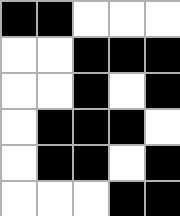[["black", "black", "white", "white", "white"], ["white", "white", "black", "black", "black"], ["white", "white", "black", "white", "black"], ["white", "black", "black", "black", "white"], ["white", "black", "black", "white", "black"], ["white", "white", "white", "black", "black"]]